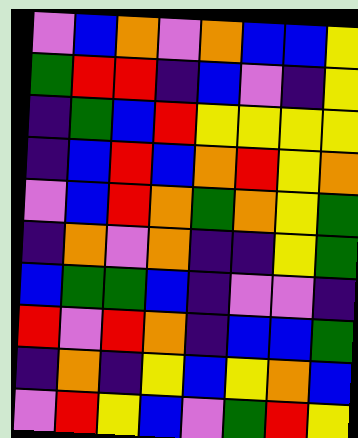[["violet", "blue", "orange", "violet", "orange", "blue", "blue", "yellow"], ["green", "red", "red", "indigo", "blue", "violet", "indigo", "yellow"], ["indigo", "green", "blue", "red", "yellow", "yellow", "yellow", "yellow"], ["indigo", "blue", "red", "blue", "orange", "red", "yellow", "orange"], ["violet", "blue", "red", "orange", "green", "orange", "yellow", "green"], ["indigo", "orange", "violet", "orange", "indigo", "indigo", "yellow", "green"], ["blue", "green", "green", "blue", "indigo", "violet", "violet", "indigo"], ["red", "violet", "red", "orange", "indigo", "blue", "blue", "green"], ["indigo", "orange", "indigo", "yellow", "blue", "yellow", "orange", "blue"], ["violet", "red", "yellow", "blue", "violet", "green", "red", "yellow"]]